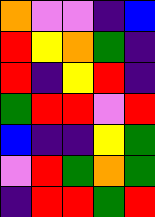[["orange", "violet", "violet", "indigo", "blue"], ["red", "yellow", "orange", "green", "indigo"], ["red", "indigo", "yellow", "red", "indigo"], ["green", "red", "red", "violet", "red"], ["blue", "indigo", "indigo", "yellow", "green"], ["violet", "red", "green", "orange", "green"], ["indigo", "red", "red", "green", "red"]]